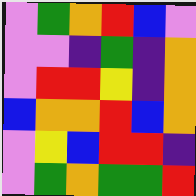[["violet", "green", "orange", "red", "blue", "violet"], ["violet", "violet", "indigo", "green", "indigo", "orange"], ["violet", "red", "red", "yellow", "indigo", "orange"], ["blue", "orange", "orange", "red", "blue", "orange"], ["violet", "yellow", "blue", "red", "red", "indigo"], ["violet", "green", "orange", "green", "green", "red"]]